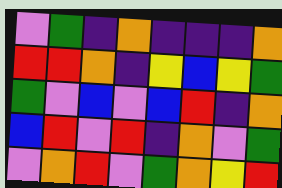[["violet", "green", "indigo", "orange", "indigo", "indigo", "indigo", "orange"], ["red", "red", "orange", "indigo", "yellow", "blue", "yellow", "green"], ["green", "violet", "blue", "violet", "blue", "red", "indigo", "orange"], ["blue", "red", "violet", "red", "indigo", "orange", "violet", "green"], ["violet", "orange", "red", "violet", "green", "orange", "yellow", "red"]]